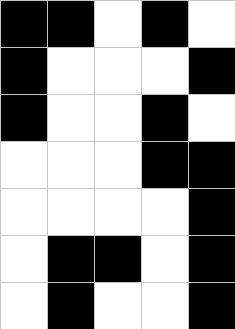[["black", "black", "white", "black", "white"], ["black", "white", "white", "white", "black"], ["black", "white", "white", "black", "white"], ["white", "white", "white", "black", "black"], ["white", "white", "white", "white", "black"], ["white", "black", "black", "white", "black"], ["white", "black", "white", "white", "black"]]